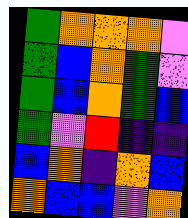[["green", "orange", "orange", "orange", "violet"], ["green", "blue", "orange", "green", "violet"], ["green", "blue", "orange", "green", "blue"], ["green", "violet", "red", "indigo", "indigo"], ["blue", "orange", "indigo", "orange", "blue"], ["orange", "blue", "blue", "violet", "orange"]]